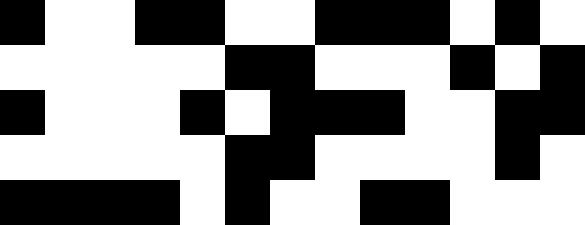[["black", "white", "white", "black", "black", "white", "white", "black", "black", "black", "white", "black", "white"], ["white", "white", "white", "white", "white", "black", "black", "white", "white", "white", "black", "white", "black"], ["black", "white", "white", "white", "black", "white", "black", "black", "black", "white", "white", "black", "black"], ["white", "white", "white", "white", "white", "black", "black", "white", "white", "white", "white", "black", "white"], ["black", "black", "black", "black", "white", "black", "white", "white", "black", "black", "white", "white", "white"]]